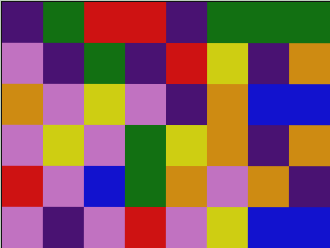[["indigo", "green", "red", "red", "indigo", "green", "green", "green"], ["violet", "indigo", "green", "indigo", "red", "yellow", "indigo", "orange"], ["orange", "violet", "yellow", "violet", "indigo", "orange", "blue", "blue"], ["violet", "yellow", "violet", "green", "yellow", "orange", "indigo", "orange"], ["red", "violet", "blue", "green", "orange", "violet", "orange", "indigo"], ["violet", "indigo", "violet", "red", "violet", "yellow", "blue", "blue"]]